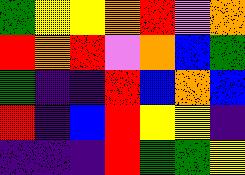[["green", "yellow", "yellow", "orange", "red", "violet", "orange"], ["red", "orange", "red", "violet", "orange", "blue", "green"], ["green", "indigo", "indigo", "red", "blue", "orange", "blue"], ["red", "indigo", "blue", "red", "yellow", "yellow", "indigo"], ["indigo", "indigo", "indigo", "red", "green", "green", "yellow"]]